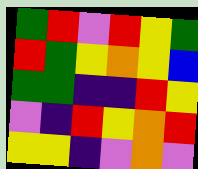[["green", "red", "violet", "red", "yellow", "green"], ["red", "green", "yellow", "orange", "yellow", "blue"], ["green", "green", "indigo", "indigo", "red", "yellow"], ["violet", "indigo", "red", "yellow", "orange", "red"], ["yellow", "yellow", "indigo", "violet", "orange", "violet"]]